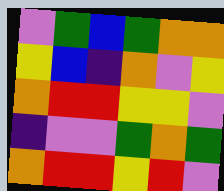[["violet", "green", "blue", "green", "orange", "orange"], ["yellow", "blue", "indigo", "orange", "violet", "yellow"], ["orange", "red", "red", "yellow", "yellow", "violet"], ["indigo", "violet", "violet", "green", "orange", "green"], ["orange", "red", "red", "yellow", "red", "violet"]]